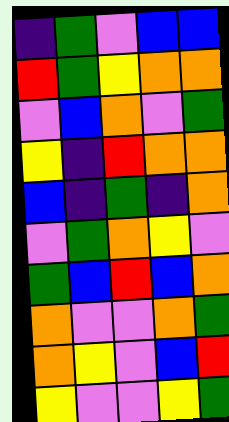[["indigo", "green", "violet", "blue", "blue"], ["red", "green", "yellow", "orange", "orange"], ["violet", "blue", "orange", "violet", "green"], ["yellow", "indigo", "red", "orange", "orange"], ["blue", "indigo", "green", "indigo", "orange"], ["violet", "green", "orange", "yellow", "violet"], ["green", "blue", "red", "blue", "orange"], ["orange", "violet", "violet", "orange", "green"], ["orange", "yellow", "violet", "blue", "red"], ["yellow", "violet", "violet", "yellow", "green"]]